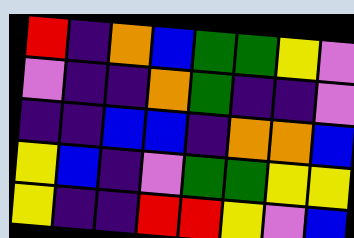[["red", "indigo", "orange", "blue", "green", "green", "yellow", "violet"], ["violet", "indigo", "indigo", "orange", "green", "indigo", "indigo", "violet"], ["indigo", "indigo", "blue", "blue", "indigo", "orange", "orange", "blue"], ["yellow", "blue", "indigo", "violet", "green", "green", "yellow", "yellow"], ["yellow", "indigo", "indigo", "red", "red", "yellow", "violet", "blue"]]